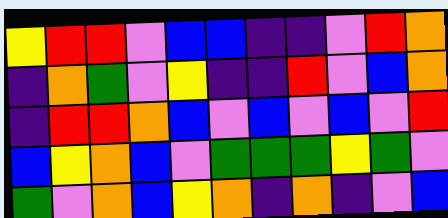[["yellow", "red", "red", "violet", "blue", "blue", "indigo", "indigo", "violet", "red", "orange"], ["indigo", "orange", "green", "violet", "yellow", "indigo", "indigo", "red", "violet", "blue", "orange"], ["indigo", "red", "red", "orange", "blue", "violet", "blue", "violet", "blue", "violet", "red"], ["blue", "yellow", "orange", "blue", "violet", "green", "green", "green", "yellow", "green", "violet"], ["green", "violet", "orange", "blue", "yellow", "orange", "indigo", "orange", "indigo", "violet", "blue"]]